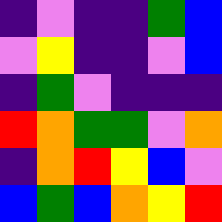[["indigo", "violet", "indigo", "indigo", "green", "blue"], ["violet", "yellow", "indigo", "indigo", "violet", "blue"], ["indigo", "green", "violet", "indigo", "indigo", "indigo"], ["red", "orange", "green", "green", "violet", "orange"], ["indigo", "orange", "red", "yellow", "blue", "violet"], ["blue", "green", "blue", "orange", "yellow", "red"]]